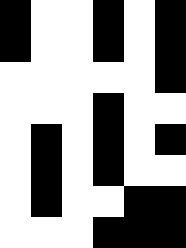[["black", "white", "white", "black", "white", "black"], ["black", "white", "white", "black", "white", "black"], ["white", "white", "white", "white", "white", "black"], ["white", "white", "white", "black", "white", "white"], ["white", "black", "white", "black", "white", "black"], ["white", "black", "white", "black", "white", "white"], ["white", "black", "white", "white", "black", "black"], ["white", "white", "white", "black", "black", "black"]]